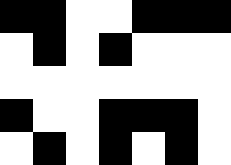[["black", "black", "white", "white", "black", "black", "black"], ["white", "black", "white", "black", "white", "white", "white"], ["white", "white", "white", "white", "white", "white", "white"], ["black", "white", "white", "black", "black", "black", "white"], ["white", "black", "white", "black", "white", "black", "white"]]